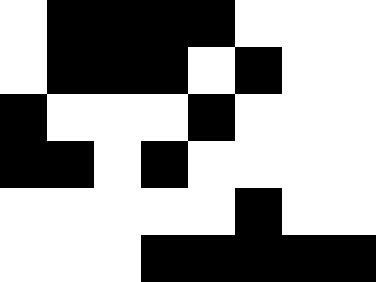[["white", "black", "black", "black", "black", "white", "white", "white"], ["white", "black", "black", "black", "white", "black", "white", "white"], ["black", "white", "white", "white", "black", "white", "white", "white"], ["black", "black", "white", "black", "white", "white", "white", "white"], ["white", "white", "white", "white", "white", "black", "white", "white"], ["white", "white", "white", "black", "black", "black", "black", "black"]]